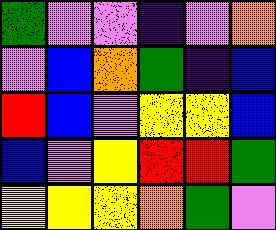[["green", "violet", "violet", "indigo", "violet", "orange"], ["violet", "blue", "orange", "green", "indigo", "blue"], ["red", "blue", "violet", "yellow", "yellow", "blue"], ["blue", "violet", "yellow", "red", "red", "green"], ["yellow", "yellow", "yellow", "orange", "green", "violet"]]